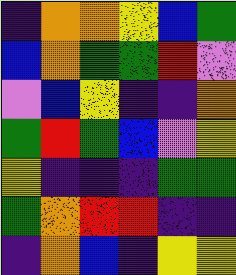[["indigo", "orange", "orange", "yellow", "blue", "green"], ["blue", "orange", "green", "green", "red", "violet"], ["violet", "blue", "yellow", "indigo", "indigo", "orange"], ["green", "red", "green", "blue", "violet", "yellow"], ["yellow", "indigo", "indigo", "indigo", "green", "green"], ["green", "orange", "red", "red", "indigo", "indigo"], ["indigo", "orange", "blue", "indigo", "yellow", "yellow"]]